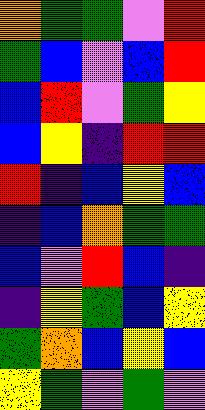[["orange", "green", "green", "violet", "red"], ["green", "blue", "violet", "blue", "red"], ["blue", "red", "violet", "green", "yellow"], ["blue", "yellow", "indigo", "red", "red"], ["red", "indigo", "blue", "yellow", "blue"], ["indigo", "blue", "orange", "green", "green"], ["blue", "violet", "red", "blue", "indigo"], ["indigo", "yellow", "green", "blue", "yellow"], ["green", "orange", "blue", "yellow", "blue"], ["yellow", "green", "violet", "green", "violet"]]